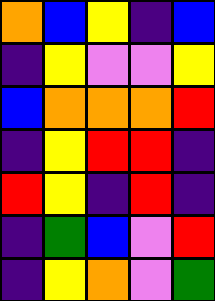[["orange", "blue", "yellow", "indigo", "blue"], ["indigo", "yellow", "violet", "violet", "yellow"], ["blue", "orange", "orange", "orange", "red"], ["indigo", "yellow", "red", "red", "indigo"], ["red", "yellow", "indigo", "red", "indigo"], ["indigo", "green", "blue", "violet", "red"], ["indigo", "yellow", "orange", "violet", "green"]]